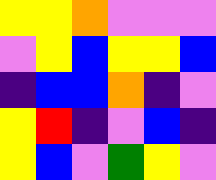[["yellow", "yellow", "orange", "violet", "violet", "violet"], ["violet", "yellow", "blue", "yellow", "yellow", "blue"], ["indigo", "blue", "blue", "orange", "indigo", "violet"], ["yellow", "red", "indigo", "violet", "blue", "indigo"], ["yellow", "blue", "violet", "green", "yellow", "violet"]]